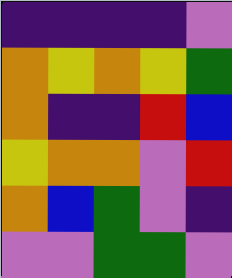[["indigo", "indigo", "indigo", "indigo", "violet"], ["orange", "yellow", "orange", "yellow", "green"], ["orange", "indigo", "indigo", "red", "blue"], ["yellow", "orange", "orange", "violet", "red"], ["orange", "blue", "green", "violet", "indigo"], ["violet", "violet", "green", "green", "violet"]]